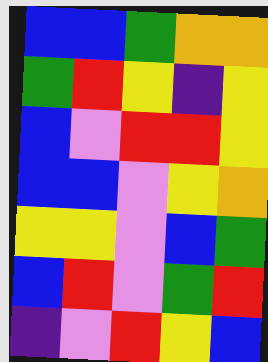[["blue", "blue", "green", "orange", "orange"], ["green", "red", "yellow", "indigo", "yellow"], ["blue", "violet", "red", "red", "yellow"], ["blue", "blue", "violet", "yellow", "orange"], ["yellow", "yellow", "violet", "blue", "green"], ["blue", "red", "violet", "green", "red"], ["indigo", "violet", "red", "yellow", "blue"]]